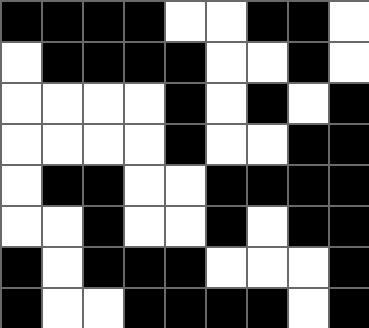[["black", "black", "black", "black", "white", "white", "black", "black", "white"], ["white", "black", "black", "black", "black", "white", "white", "black", "white"], ["white", "white", "white", "white", "black", "white", "black", "white", "black"], ["white", "white", "white", "white", "black", "white", "white", "black", "black"], ["white", "black", "black", "white", "white", "black", "black", "black", "black"], ["white", "white", "black", "white", "white", "black", "white", "black", "black"], ["black", "white", "black", "black", "black", "white", "white", "white", "black"], ["black", "white", "white", "black", "black", "black", "black", "white", "black"]]